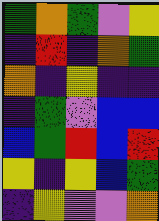[["green", "orange", "green", "violet", "yellow"], ["indigo", "red", "indigo", "orange", "green"], ["orange", "indigo", "yellow", "indigo", "indigo"], ["indigo", "green", "violet", "blue", "blue"], ["blue", "green", "red", "blue", "red"], ["yellow", "indigo", "yellow", "blue", "green"], ["indigo", "yellow", "violet", "violet", "orange"]]